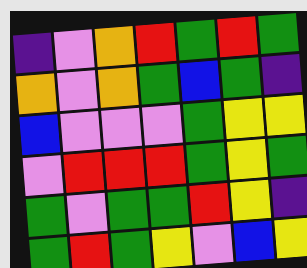[["indigo", "violet", "orange", "red", "green", "red", "green"], ["orange", "violet", "orange", "green", "blue", "green", "indigo"], ["blue", "violet", "violet", "violet", "green", "yellow", "yellow"], ["violet", "red", "red", "red", "green", "yellow", "green"], ["green", "violet", "green", "green", "red", "yellow", "indigo"], ["green", "red", "green", "yellow", "violet", "blue", "yellow"]]